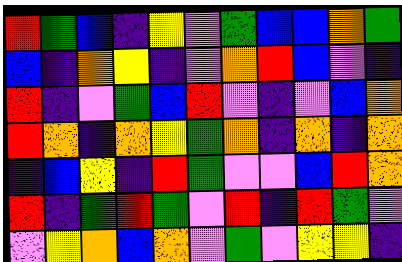[["red", "green", "blue", "indigo", "yellow", "violet", "green", "blue", "blue", "orange", "green"], ["blue", "indigo", "orange", "yellow", "indigo", "violet", "orange", "red", "blue", "violet", "indigo"], ["red", "indigo", "violet", "green", "blue", "red", "violet", "indigo", "violet", "blue", "orange"], ["red", "orange", "indigo", "orange", "yellow", "green", "orange", "indigo", "orange", "indigo", "orange"], ["indigo", "blue", "yellow", "indigo", "red", "green", "violet", "violet", "blue", "red", "orange"], ["red", "indigo", "green", "red", "green", "violet", "red", "indigo", "red", "green", "violet"], ["violet", "yellow", "orange", "blue", "orange", "violet", "green", "violet", "yellow", "yellow", "indigo"]]